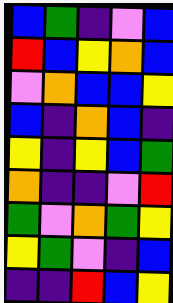[["blue", "green", "indigo", "violet", "blue"], ["red", "blue", "yellow", "orange", "blue"], ["violet", "orange", "blue", "blue", "yellow"], ["blue", "indigo", "orange", "blue", "indigo"], ["yellow", "indigo", "yellow", "blue", "green"], ["orange", "indigo", "indigo", "violet", "red"], ["green", "violet", "orange", "green", "yellow"], ["yellow", "green", "violet", "indigo", "blue"], ["indigo", "indigo", "red", "blue", "yellow"]]